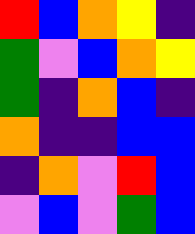[["red", "blue", "orange", "yellow", "indigo"], ["green", "violet", "blue", "orange", "yellow"], ["green", "indigo", "orange", "blue", "indigo"], ["orange", "indigo", "indigo", "blue", "blue"], ["indigo", "orange", "violet", "red", "blue"], ["violet", "blue", "violet", "green", "blue"]]